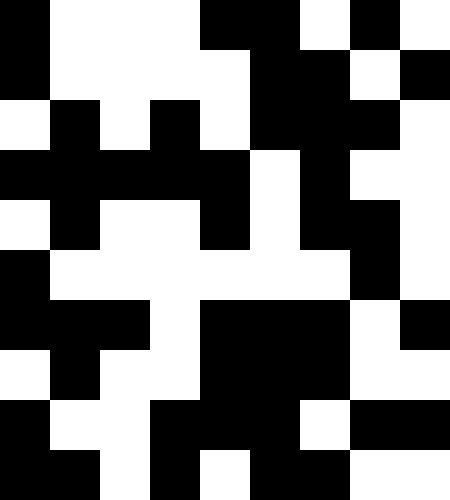[["black", "white", "white", "white", "black", "black", "white", "black", "white"], ["black", "white", "white", "white", "white", "black", "black", "white", "black"], ["white", "black", "white", "black", "white", "black", "black", "black", "white"], ["black", "black", "black", "black", "black", "white", "black", "white", "white"], ["white", "black", "white", "white", "black", "white", "black", "black", "white"], ["black", "white", "white", "white", "white", "white", "white", "black", "white"], ["black", "black", "black", "white", "black", "black", "black", "white", "black"], ["white", "black", "white", "white", "black", "black", "black", "white", "white"], ["black", "white", "white", "black", "black", "black", "white", "black", "black"], ["black", "black", "white", "black", "white", "black", "black", "white", "white"]]